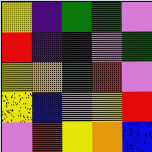[["yellow", "indigo", "green", "green", "violet"], ["red", "indigo", "indigo", "violet", "green"], ["yellow", "orange", "green", "red", "violet"], ["yellow", "blue", "violet", "yellow", "red"], ["violet", "red", "yellow", "orange", "blue"]]